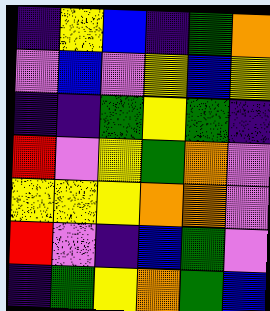[["indigo", "yellow", "blue", "indigo", "green", "orange"], ["violet", "blue", "violet", "yellow", "blue", "yellow"], ["indigo", "indigo", "green", "yellow", "green", "indigo"], ["red", "violet", "yellow", "green", "orange", "violet"], ["yellow", "yellow", "yellow", "orange", "orange", "violet"], ["red", "violet", "indigo", "blue", "green", "violet"], ["indigo", "green", "yellow", "orange", "green", "blue"]]